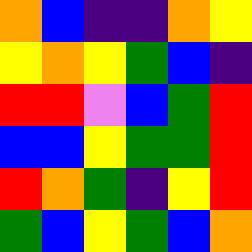[["orange", "blue", "indigo", "indigo", "orange", "yellow"], ["yellow", "orange", "yellow", "green", "blue", "indigo"], ["red", "red", "violet", "blue", "green", "red"], ["blue", "blue", "yellow", "green", "green", "red"], ["red", "orange", "green", "indigo", "yellow", "red"], ["green", "blue", "yellow", "green", "blue", "orange"]]